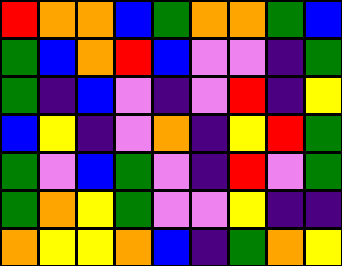[["red", "orange", "orange", "blue", "green", "orange", "orange", "green", "blue"], ["green", "blue", "orange", "red", "blue", "violet", "violet", "indigo", "green"], ["green", "indigo", "blue", "violet", "indigo", "violet", "red", "indigo", "yellow"], ["blue", "yellow", "indigo", "violet", "orange", "indigo", "yellow", "red", "green"], ["green", "violet", "blue", "green", "violet", "indigo", "red", "violet", "green"], ["green", "orange", "yellow", "green", "violet", "violet", "yellow", "indigo", "indigo"], ["orange", "yellow", "yellow", "orange", "blue", "indigo", "green", "orange", "yellow"]]